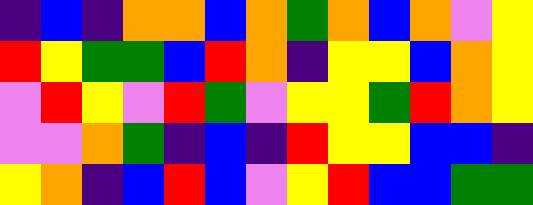[["indigo", "blue", "indigo", "orange", "orange", "blue", "orange", "green", "orange", "blue", "orange", "violet", "yellow"], ["red", "yellow", "green", "green", "blue", "red", "orange", "indigo", "yellow", "yellow", "blue", "orange", "yellow"], ["violet", "red", "yellow", "violet", "red", "green", "violet", "yellow", "yellow", "green", "red", "orange", "yellow"], ["violet", "violet", "orange", "green", "indigo", "blue", "indigo", "red", "yellow", "yellow", "blue", "blue", "indigo"], ["yellow", "orange", "indigo", "blue", "red", "blue", "violet", "yellow", "red", "blue", "blue", "green", "green"]]